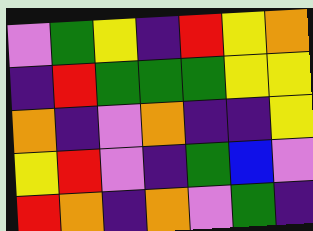[["violet", "green", "yellow", "indigo", "red", "yellow", "orange"], ["indigo", "red", "green", "green", "green", "yellow", "yellow"], ["orange", "indigo", "violet", "orange", "indigo", "indigo", "yellow"], ["yellow", "red", "violet", "indigo", "green", "blue", "violet"], ["red", "orange", "indigo", "orange", "violet", "green", "indigo"]]